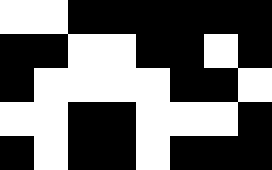[["white", "white", "black", "black", "black", "black", "black", "black"], ["black", "black", "white", "white", "black", "black", "white", "black"], ["black", "white", "white", "white", "white", "black", "black", "white"], ["white", "white", "black", "black", "white", "white", "white", "black"], ["black", "white", "black", "black", "white", "black", "black", "black"]]